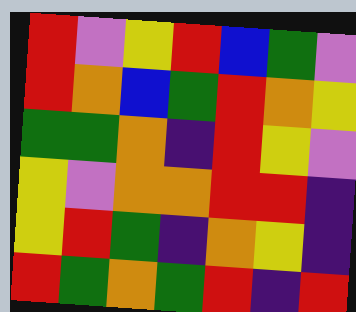[["red", "violet", "yellow", "red", "blue", "green", "violet"], ["red", "orange", "blue", "green", "red", "orange", "yellow"], ["green", "green", "orange", "indigo", "red", "yellow", "violet"], ["yellow", "violet", "orange", "orange", "red", "red", "indigo"], ["yellow", "red", "green", "indigo", "orange", "yellow", "indigo"], ["red", "green", "orange", "green", "red", "indigo", "red"]]